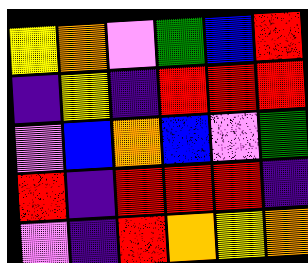[["yellow", "orange", "violet", "green", "blue", "red"], ["indigo", "yellow", "indigo", "red", "red", "red"], ["violet", "blue", "orange", "blue", "violet", "green"], ["red", "indigo", "red", "red", "red", "indigo"], ["violet", "indigo", "red", "orange", "yellow", "orange"]]